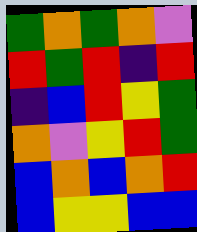[["green", "orange", "green", "orange", "violet"], ["red", "green", "red", "indigo", "red"], ["indigo", "blue", "red", "yellow", "green"], ["orange", "violet", "yellow", "red", "green"], ["blue", "orange", "blue", "orange", "red"], ["blue", "yellow", "yellow", "blue", "blue"]]